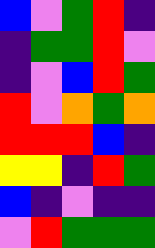[["blue", "violet", "green", "red", "indigo"], ["indigo", "green", "green", "red", "violet"], ["indigo", "violet", "blue", "red", "green"], ["red", "violet", "orange", "green", "orange"], ["red", "red", "red", "blue", "indigo"], ["yellow", "yellow", "indigo", "red", "green"], ["blue", "indigo", "violet", "indigo", "indigo"], ["violet", "red", "green", "green", "green"]]